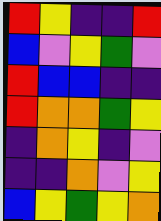[["red", "yellow", "indigo", "indigo", "red"], ["blue", "violet", "yellow", "green", "violet"], ["red", "blue", "blue", "indigo", "indigo"], ["red", "orange", "orange", "green", "yellow"], ["indigo", "orange", "yellow", "indigo", "violet"], ["indigo", "indigo", "orange", "violet", "yellow"], ["blue", "yellow", "green", "yellow", "orange"]]